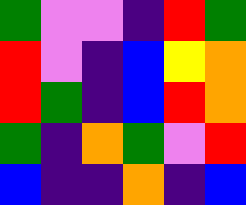[["green", "violet", "violet", "indigo", "red", "green"], ["red", "violet", "indigo", "blue", "yellow", "orange"], ["red", "green", "indigo", "blue", "red", "orange"], ["green", "indigo", "orange", "green", "violet", "red"], ["blue", "indigo", "indigo", "orange", "indigo", "blue"]]